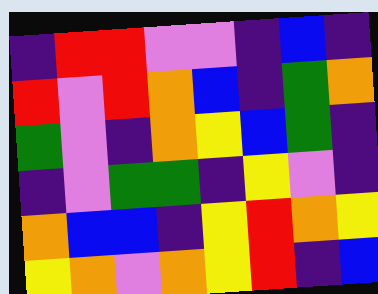[["indigo", "red", "red", "violet", "violet", "indigo", "blue", "indigo"], ["red", "violet", "red", "orange", "blue", "indigo", "green", "orange"], ["green", "violet", "indigo", "orange", "yellow", "blue", "green", "indigo"], ["indigo", "violet", "green", "green", "indigo", "yellow", "violet", "indigo"], ["orange", "blue", "blue", "indigo", "yellow", "red", "orange", "yellow"], ["yellow", "orange", "violet", "orange", "yellow", "red", "indigo", "blue"]]